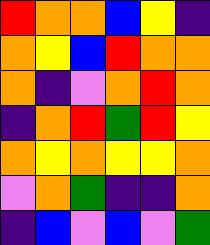[["red", "orange", "orange", "blue", "yellow", "indigo"], ["orange", "yellow", "blue", "red", "orange", "orange"], ["orange", "indigo", "violet", "orange", "red", "orange"], ["indigo", "orange", "red", "green", "red", "yellow"], ["orange", "yellow", "orange", "yellow", "yellow", "orange"], ["violet", "orange", "green", "indigo", "indigo", "orange"], ["indigo", "blue", "violet", "blue", "violet", "green"]]